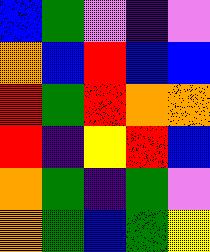[["blue", "green", "violet", "indigo", "violet"], ["orange", "blue", "red", "blue", "blue"], ["red", "green", "red", "orange", "orange"], ["red", "indigo", "yellow", "red", "blue"], ["orange", "green", "indigo", "green", "violet"], ["orange", "green", "blue", "green", "yellow"]]